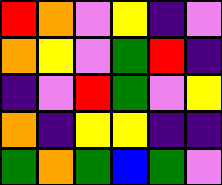[["red", "orange", "violet", "yellow", "indigo", "violet"], ["orange", "yellow", "violet", "green", "red", "indigo"], ["indigo", "violet", "red", "green", "violet", "yellow"], ["orange", "indigo", "yellow", "yellow", "indigo", "indigo"], ["green", "orange", "green", "blue", "green", "violet"]]